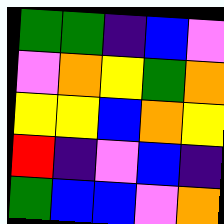[["green", "green", "indigo", "blue", "violet"], ["violet", "orange", "yellow", "green", "orange"], ["yellow", "yellow", "blue", "orange", "yellow"], ["red", "indigo", "violet", "blue", "indigo"], ["green", "blue", "blue", "violet", "orange"]]